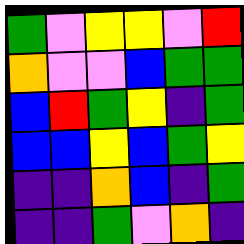[["green", "violet", "yellow", "yellow", "violet", "red"], ["orange", "violet", "violet", "blue", "green", "green"], ["blue", "red", "green", "yellow", "indigo", "green"], ["blue", "blue", "yellow", "blue", "green", "yellow"], ["indigo", "indigo", "orange", "blue", "indigo", "green"], ["indigo", "indigo", "green", "violet", "orange", "indigo"]]